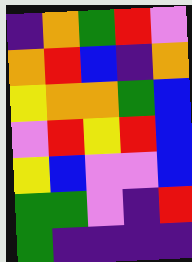[["indigo", "orange", "green", "red", "violet"], ["orange", "red", "blue", "indigo", "orange"], ["yellow", "orange", "orange", "green", "blue"], ["violet", "red", "yellow", "red", "blue"], ["yellow", "blue", "violet", "violet", "blue"], ["green", "green", "violet", "indigo", "red"], ["green", "indigo", "indigo", "indigo", "indigo"]]